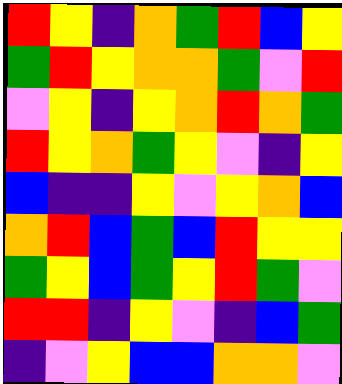[["red", "yellow", "indigo", "orange", "green", "red", "blue", "yellow"], ["green", "red", "yellow", "orange", "orange", "green", "violet", "red"], ["violet", "yellow", "indigo", "yellow", "orange", "red", "orange", "green"], ["red", "yellow", "orange", "green", "yellow", "violet", "indigo", "yellow"], ["blue", "indigo", "indigo", "yellow", "violet", "yellow", "orange", "blue"], ["orange", "red", "blue", "green", "blue", "red", "yellow", "yellow"], ["green", "yellow", "blue", "green", "yellow", "red", "green", "violet"], ["red", "red", "indigo", "yellow", "violet", "indigo", "blue", "green"], ["indigo", "violet", "yellow", "blue", "blue", "orange", "orange", "violet"]]